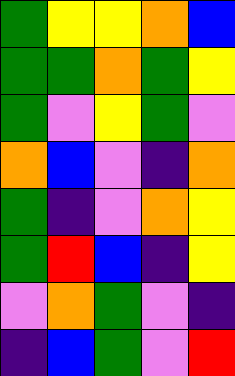[["green", "yellow", "yellow", "orange", "blue"], ["green", "green", "orange", "green", "yellow"], ["green", "violet", "yellow", "green", "violet"], ["orange", "blue", "violet", "indigo", "orange"], ["green", "indigo", "violet", "orange", "yellow"], ["green", "red", "blue", "indigo", "yellow"], ["violet", "orange", "green", "violet", "indigo"], ["indigo", "blue", "green", "violet", "red"]]